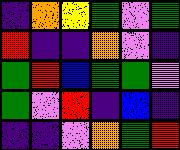[["indigo", "orange", "yellow", "green", "violet", "green"], ["red", "indigo", "indigo", "orange", "violet", "indigo"], ["green", "red", "blue", "green", "green", "violet"], ["green", "violet", "red", "indigo", "blue", "indigo"], ["indigo", "indigo", "violet", "orange", "green", "red"]]